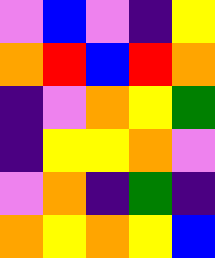[["violet", "blue", "violet", "indigo", "yellow"], ["orange", "red", "blue", "red", "orange"], ["indigo", "violet", "orange", "yellow", "green"], ["indigo", "yellow", "yellow", "orange", "violet"], ["violet", "orange", "indigo", "green", "indigo"], ["orange", "yellow", "orange", "yellow", "blue"]]